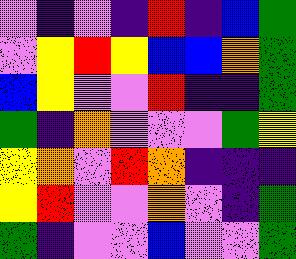[["violet", "indigo", "violet", "indigo", "red", "indigo", "blue", "green"], ["violet", "yellow", "red", "yellow", "blue", "blue", "orange", "green"], ["blue", "yellow", "violet", "violet", "red", "indigo", "indigo", "green"], ["green", "indigo", "orange", "violet", "violet", "violet", "green", "yellow"], ["yellow", "orange", "violet", "red", "orange", "indigo", "indigo", "indigo"], ["yellow", "red", "violet", "violet", "orange", "violet", "indigo", "green"], ["green", "indigo", "violet", "violet", "blue", "violet", "violet", "green"]]